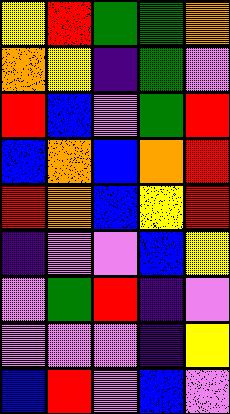[["yellow", "red", "green", "green", "orange"], ["orange", "yellow", "indigo", "green", "violet"], ["red", "blue", "violet", "green", "red"], ["blue", "orange", "blue", "orange", "red"], ["red", "orange", "blue", "yellow", "red"], ["indigo", "violet", "violet", "blue", "yellow"], ["violet", "green", "red", "indigo", "violet"], ["violet", "violet", "violet", "indigo", "yellow"], ["blue", "red", "violet", "blue", "violet"]]